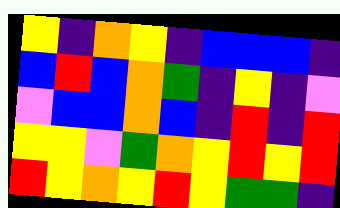[["yellow", "indigo", "orange", "yellow", "indigo", "blue", "blue", "blue", "indigo"], ["blue", "red", "blue", "orange", "green", "indigo", "yellow", "indigo", "violet"], ["violet", "blue", "blue", "orange", "blue", "indigo", "red", "indigo", "red"], ["yellow", "yellow", "violet", "green", "orange", "yellow", "red", "yellow", "red"], ["red", "yellow", "orange", "yellow", "red", "yellow", "green", "green", "indigo"]]